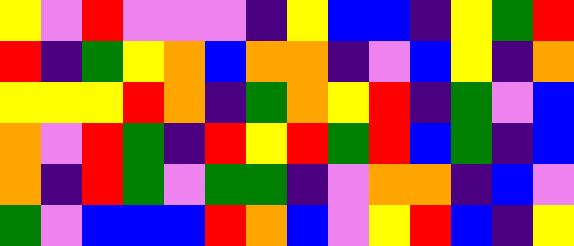[["yellow", "violet", "red", "violet", "violet", "violet", "indigo", "yellow", "blue", "blue", "indigo", "yellow", "green", "red"], ["red", "indigo", "green", "yellow", "orange", "blue", "orange", "orange", "indigo", "violet", "blue", "yellow", "indigo", "orange"], ["yellow", "yellow", "yellow", "red", "orange", "indigo", "green", "orange", "yellow", "red", "indigo", "green", "violet", "blue"], ["orange", "violet", "red", "green", "indigo", "red", "yellow", "red", "green", "red", "blue", "green", "indigo", "blue"], ["orange", "indigo", "red", "green", "violet", "green", "green", "indigo", "violet", "orange", "orange", "indigo", "blue", "violet"], ["green", "violet", "blue", "blue", "blue", "red", "orange", "blue", "violet", "yellow", "red", "blue", "indigo", "yellow"]]